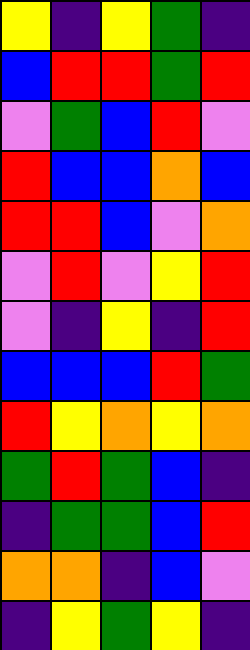[["yellow", "indigo", "yellow", "green", "indigo"], ["blue", "red", "red", "green", "red"], ["violet", "green", "blue", "red", "violet"], ["red", "blue", "blue", "orange", "blue"], ["red", "red", "blue", "violet", "orange"], ["violet", "red", "violet", "yellow", "red"], ["violet", "indigo", "yellow", "indigo", "red"], ["blue", "blue", "blue", "red", "green"], ["red", "yellow", "orange", "yellow", "orange"], ["green", "red", "green", "blue", "indigo"], ["indigo", "green", "green", "blue", "red"], ["orange", "orange", "indigo", "blue", "violet"], ["indigo", "yellow", "green", "yellow", "indigo"]]